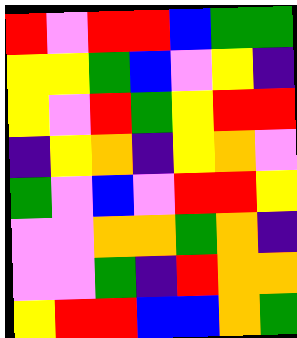[["red", "violet", "red", "red", "blue", "green", "green"], ["yellow", "yellow", "green", "blue", "violet", "yellow", "indigo"], ["yellow", "violet", "red", "green", "yellow", "red", "red"], ["indigo", "yellow", "orange", "indigo", "yellow", "orange", "violet"], ["green", "violet", "blue", "violet", "red", "red", "yellow"], ["violet", "violet", "orange", "orange", "green", "orange", "indigo"], ["violet", "violet", "green", "indigo", "red", "orange", "orange"], ["yellow", "red", "red", "blue", "blue", "orange", "green"]]